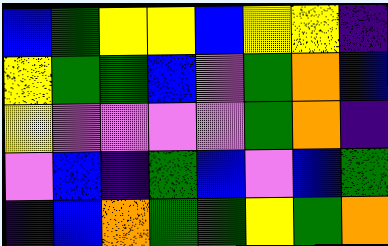[["blue", "green", "yellow", "yellow", "blue", "yellow", "yellow", "indigo"], ["yellow", "green", "green", "blue", "violet", "green", "orange", "blue"], ["yellow", "violet", "violet", "violet", "violet", "green", "orange", "indigo"], ["violet", "blue", "indigo", "green", "blue", "violet", "blue", "green"], ["indigo", "blue", "orange", "green", "green", "yellow", "green", "orange"]]